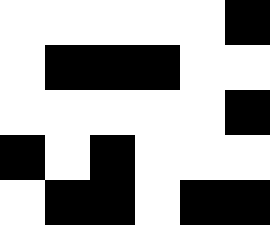[["white", "white", "white", "white", "white", "black"], ["white", "black", "black", "black", "white", "white"], ["white", "white", "white", "white", "white", "black"], ["black", "white", "black", "white", "white", "white"], ["white", "black", "black", "white", "black", "black"]]